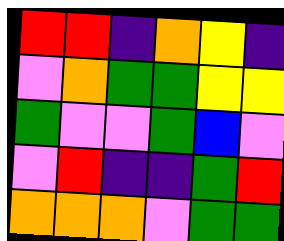[["red", "red", "indigo", "orange", "yellow", "indigo"], ["violet", "orange", "green", "green", "yellow", "yellow"], ["green", "violet", "violet", "green", "blue", "violet"], ["violet", "red", "indigo", "indigo", "green", "red"], ["orange", "orange", "orange", "violet", "green", "green"]]